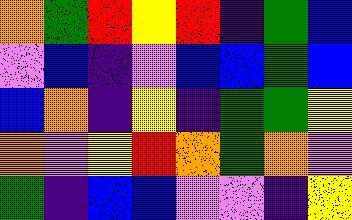[["orange", "green", "red", "yellow", "red", "indigo", "green", "blue"], ["violet", "blue", "indigo", "violet", "blue", "blue", "green", "blue"], ["blue", "orange", "indigo", "yellow", "indigo", "green", "green", "yellow"], ["orange", "violet", "yellow", "red", "orange", "green", "orange", "violet"], ["green", "indigo", "blue", "blue", "violet", "violet", "indigo", "yellow"]]